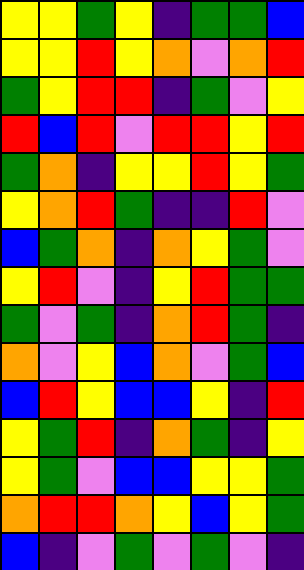[["yellow", "yellow", "green", "yellow", "indigo", "green", "green", "blue"], ["yellow", "yellow", "red", "yellow", "orange", "violet", "orange", "red"], ["green", "yellow", "red", "red", "indigo", "green", "violet", "yellow"], ["red", "blue", "red", "violet", "red", "red", "yellow", "red"], ["green", "orange", "indigo", "yellow", "yellow", "red", "yellow", "green"], ["yellow", "orange", "red", "green", "indigo", "indigo", "red", "violet"], ["blue", "green", "orange", "indigo", "orange", "yellow", "green", "violet"], ["yellow", "red", "violet", "indigo", "yellow", "red", "green", "green"], ["green", "violet", "green", "indigo", "orange", "red", "green", "indigo"], ["orange", "violet", "yellow", "blue", "orange", "violet", "green", "blue"], ["blue", "red", "yellow", "blue", "blue", "yellow", "indigo", "red"], ["yellow", "green", "red", "indigo", "orange", "green", "indigo", "yellow"], ["yellow", "green", "violet", "blue", "blue", "yellow", "yellow", "green"], ["orange", "red", "red", "orange", "yellow", "blue", "yellow", "green"], ["blue", "indigo", "violet", "green", "violet", "green", "violet", "indigo"]]